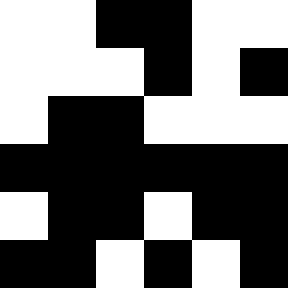[["white", "white", "black", "black", "white", "white"], ["white", "white", "white", "black", "white", "black"], ["white", "black", "black", "white", "white", "white"], ["black", "black", "black", "black", "black", "black"], ["white", "black", "black", "white", "black", "black"], ["black", "black", "white", "black", "white", "black"]]